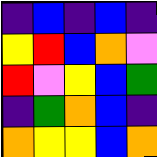[["indigo", "blue", "indigo", "blue", "indigo"], ["yellow", "red", "blue", "orange", "violet"], ["red", "violet", "yellow", "blue", "green"], ["indigo", "green", "orange", "blue", "indigo"], ["orange", "yellow", "yellow", "blue", "orange"]]